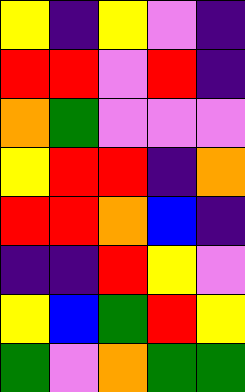[["yellow", "indigo", "yellow", "violet", "indigo"], ["red", "red", "violet", "red", "indigo"], ["orange", "green", "violet", "violet", "violet"], ["yellow", "red", "red", "indigo", "orange"], ["red", "red", "orange", "blue", "indigo"], ["indigo", "indigo", "red", "yellow", "violet"], ["yellow", "blue", "green", "red", "yellow"], ["green", "violet", "orange", "green", "green"]]